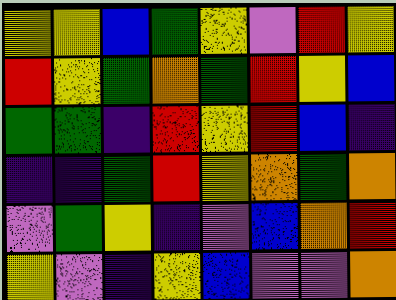[["yellow", "yellow", "blue", "green", "yellow", "violet", "red", "yellow"], ["red", "yellow", "green", "orange", "green", "red", "yellow", "blue"], ["green", "green", "indigo", "red", "yellow", "red", "blue", "indigo"], ["indigo", "indigo", "green", "red", "yellow", "orange", "green", "orange"], ["violet", "green", "yellow", "indigo", "violet", "blue", "orange", "red"], ["yellow", "violet", "indigo", "yellow", "blue", "violet", "violet", "orange"]]